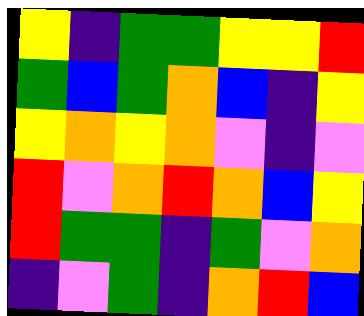[["yellow", "indigo", "green", "green", "yellow", "yellow", "red"], ["green", "blue", "green", "orange", "blue", "indigo", "yellow"], ["yellow", "orange", "yellow", "orange", "violet", "indigo", "violet"], ["red", "violet", "orange", "red", "orange", "blue", "yellow"], ["red", "green", "green", "indigo", "green", "violet", "orange"], ["indigo", "violet", "green", "indigo", "orange", "red", "blue"]]